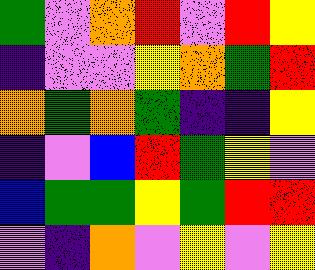[["green", "violet", "orange", "red", "violet", "red", "yellow"], ["indigo", "violet", "violet", "yellow", "orange", "green", "red"], ["orange", "green", "orange", "green", "indigo", "indigo", "yellow"], ["indigo", "violet", "blue", "red", "green", "yellow", "violet"], ["blue", "green", "green", "yellow", "green", "red", "red"], ["violet", "indigo", "orange", "violet", "yellow", "violet", "yellow"]]